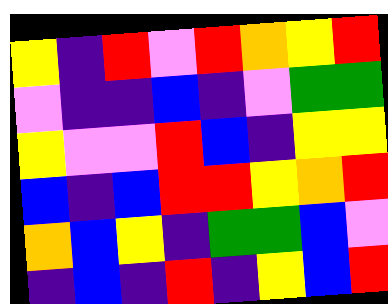[["yellow", "indigo", "red", "violet", "red", "orange", "yellow", "red"], ["violet", "indigo", "indigo", "blue", "indigo", "violet", "green", "green"], ["yellow", "violet", "violet", "red", "blue", "indigo", "yellow", "yellow"], ["blue", "indigo", "blue", "red", "red", "yellow", "orange", "red"], ["orange", "blue", "yellow", "indigo", "green", "green", "blue", "violet"], ["indigo", "blue", "indigo", "red", "indigo", "yellow", "blue", "red"]]